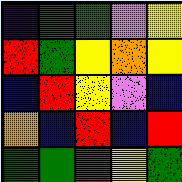[["indigo", "green", "green", "violet", "yellow"], ["red", "green", "yellow", "orange", "yellow"], ["blue", "red", "yellow", "violet", "blue"], ["orange", "blue", "red", "blue", "red"], ["green", "green", "red", "yellow", "green"]]